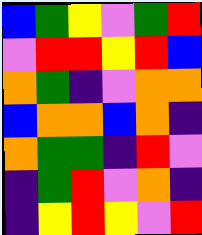[["blue", "green", "yellow", "violet", "green", "red"], ["violet", "red", "red", "yellow", "red", "blue"], ["orange", "green", "indigo", "violet", "orange", "orange"], ["blue", "orange", "orange", "blue", "orange", "indigo"], ["orange", "green", "green", "indigo", "red", "violet"], ["indigo", "green", "red", "violet", "orange", "indigo"], ["indigo", "yellow", "red", "yellow", "violet", "red"]]